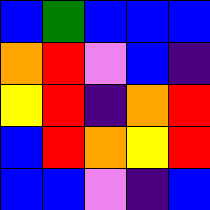[["blue", "green", "blue", "blue", "blue"], ["orange", "red", "violet", "blue", "indigo"], ["yellow", "red", "indigo", "orange", "red"], ["blue", "red", "orange", "yellow", "red"], ["blue", "blue", "violet", "indigo", "blue"]]